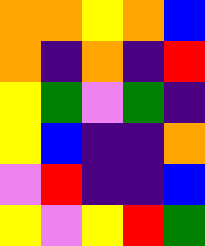[["orange", "orange", "yellow", "orange", "blue"], ["orange", "indigo", "orange", "indigo", "red"], ["yellow", "green", "violet", "green", "indigo"], ["yellow", "blue", "indigo", "indigo", "orange"], ["violet", "red", "indigo", "indigo", "blue"], ["yellow", "violet", "yellow", "red", "green"]]